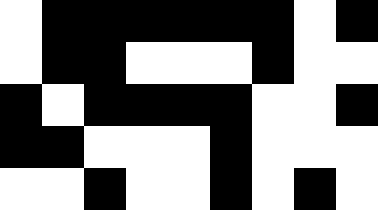[["white", "black", "black", "black", "black", "black", "black", "white", "black"], ["white", "black", "black", "white", "white", "white", "black", "white", "white"], ["black", "white", "black", "black", "black", "black", "white", "white", "black"], ["black", "black", "white", "white", "white", "black", "white", "white", "white"], ["white", "white", "black", "white", "white", "black", "white", "black", "white"]]